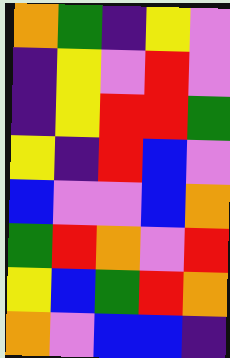[["orange", "green", "indigo", "yellow", "violet"], ["indigo", "yellow", "violet", "red", "violet"], ["indigo", "yellow", "red", "red", "green"], ["yellow", "indigo", "red", "blue", "violet"], ["blue", "violet", "violet", "blue", "orange"], ["green", "red", "orange", "violet", "red"], ["yellow", "blue", "green", "red", "orange"], ["orange", "violet", "blue", "blue", "indigo"]]